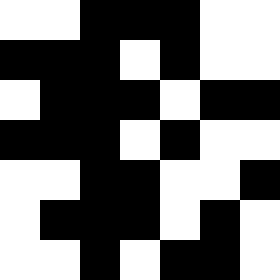[["white", "white", "black", "black", "black", "white", "white"], ["black", "black", "black", "white", "black", "white", "white"], ["white", "black", "black", "black", "white", "black", "black"], ["black", "black", "black", "white", "black", "white", "white"], ["white", "white", "black", "black", "white", "white", "black"], ["white", "black", "black", "black", "white", "black", "white"], ["white", "white", "black", "white", "black", "black", "white"]]